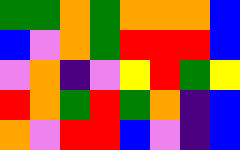[["green", "green", "orange", "green", "orange", "orange", "orange", "blue"], ["blue", "violet", "orange", "green", "red", "red", "red", "blue"], ["violet", "orange", "indigo", "violet", "yellow", "red", "green", "yellow"], ["red", "orange", "green", "red", "green", "orange", "indigo", "blue"], ["orange", "violet", "red", "red", "blue", "violet", "indigo", "blue"]]